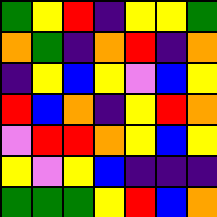[["green", "yellow", "red", "indigo", "yellow", "yellow", "green"], ["orange", "green", "indigo", "orange", "red", "indigo", "orange"], ["indigo", "yellow", "blue", "yellow", "violet", "blue", "yellow"], ["red", "blue", "orange", "indigo", "yellow", "red", "orange"], ["violet", "red", "red", "orange", "yellow", "blue", "yellow"], ["yellow", "violet", "yellow", "blue", "indigo", "indigo", "indigo"], ["green", "green", "green", "yellow", "red", "blue", "orange"]]